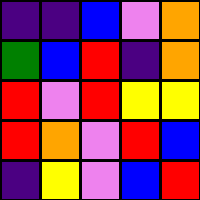[["indigo", "indigo", "blue", "violet", "orange"], ["green", "blue", "red", "indigo", "orange"], ["red", "violet", "red", "yellow", "yellow"], ["red", "orange", "violet", "red", "blue"], ["indigo", "yellow", "violet", "blue", "red"]]